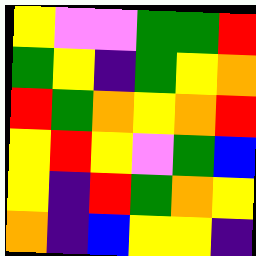[["yellow", "violet", "violet", "green", "green", "red"], ["green", "yellow", "indigo", "green", "yellow", "orange"], ["red", "green", "orange", "yellow", "orange", "red"], ["yellow", "red", "yellow", "violet", "green", "blue"], ["yellow", "indigo", "red", "green", "orange", "yellow"], ["orange", "indigo", "blue", "yellow", "yellow", "indigo"]]